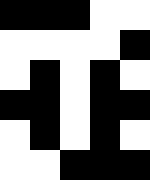[["black", "black", "black", "white", "white"], ["white", "white", "white", "white", "black"], ["white", "black", "white", "black", "white"], ["black", "black", "white", "black", "black"], ["white", "black", "white", "black", "white"], ["white", "white", "black", "black", "black"]]